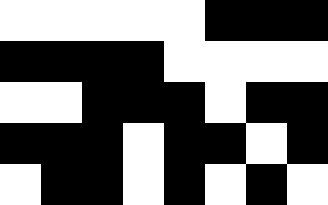[["white", "white", "white", "white", "white", "black", "black", "black"], ["black", "black", "black", "black", "white", "white", "white", "white"], ["white", "white", "black", "black", "black", "white", "black", "black"], ["black", "black", "black", "white", "black", "black", "white", "black"], ["white", "black", "black", "white", "black", "white", "black", "white"]]